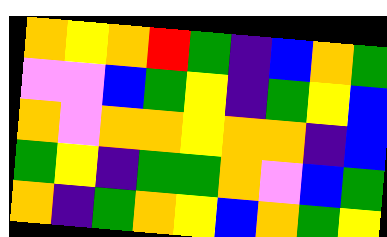[["orange", "yellow", "orange", "red", "green", "indigo", "blue", "orange", "green"], ["violet", "violet", "blue", "green", "yellow", "indigo", "green", "yellow", "blue"], ["orange", "violet", "orange", "orange", "yellow", "orange", "orange", "indigo", "blue"], ["green", "yellow", "indigo", "green", "green", "orange", "violet", "blue", "green"], ["orange", "indigo", "green", "orange", "yellow", "blue", "orange", "green", "yellow"]]